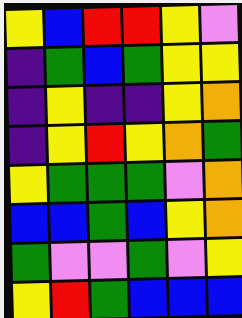[["yellow", "blue", "red", "red", "yellow", "violet"], ["indigo", "green", "blue", "green", "yellow", "yellow"], ["indigo", "yellow", "indigo", "indigo", "yellow", "orange"], ["indigo", "yellow", "red", "yellow", "orange", "green"], ["yellow", "green", "green", "green", "violet", "orange"], ["blue", "blue", "green", "blue", "yellow", "orange"], ["green", "violet", "violet", "green", "violet", "yellow"], ["yellow", "red", "green", "blue", "blue", "blue"]]